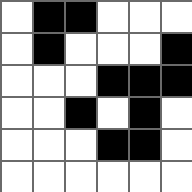[["white", "black", "black", "white", "white", "white"], ["white", "black", "white", "white", "white", "black"], ["white", "white", "white", "black", "black", "black"], ["white", "white", "black", "white", "black", "white"], ["white", "white", "white", "black", "black", "white"], ["white", "white", "white", "white", "white", "white"]]